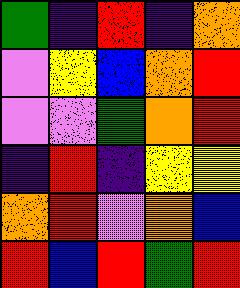[["green", "indigo", "red", "indigo", "orange"], ["violet", "yellow", "blue", "orange", "red"], ["violet", "violet", "green", "orange", "red"], ["indigo", "red", "indigo", "yellow", "yellow"], ["orange", "red", "violet", "orange", "blue"], ["red", "blue", "red", "green", "red"]]